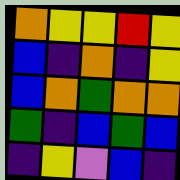[["orange", "yellow", "yellow", "red", "yellow"], ["blue", "indigo", "orange", "indigo", "yellow"], ["blue", "orange", "green", "orange", "orange"], ["green", "indigo", "blue", "green", "blue"], ["indigo", "yellow", "violet", "blue", "indigo"]]